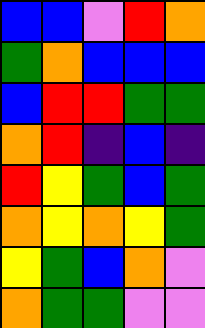[["blue", "blue", "violet", "red", "orange"], ["green", "orange", "blue", "blue", "blue"], ["blue", "red", "red", "green", "green"], ["orange", "red", "indigo", "blue", "indigo"], ["red", "yellow", "green", "blue", "green"], ["orange", "yellow", "orange", "yellow", "green"], ["yellow", "green", "blue", "orange", "violet"], ["orange", "green", "green", "violet", "violet"]]